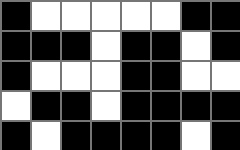[["black", "white", "white", "white", "white", "white", "black", "black"], ["black", "black", "black", "white", "black", "black", "white", "black"], ["black", "white", "white", "white", "black", "black", "white", "white"], ["white", "black", "black", "white", "black", "black", "black", "black"], ["black", "white", "black", "black", "black", "black", "white", "black"]]